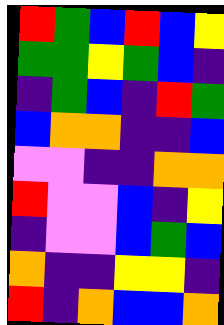[["red", "green", "blue", "red", "blue", "yellow"], ["green", "green", "yellow", "green", "blue", "indigo"], ["indigo", "green", "blue", "indigo", "red", "green"], ["blue", "orange", "orange", "indigo", "indigo", "blue"], ["violet", "violet", "indigo", "indigo", "orange", "orange"], ["red", "violet", "violet", "blue", "indigo", "yellow"], ["indigo", "violet", "violet", "blue", "green", "blue"], ["orange", "indigo", "indigo", "yellow", "yellow", "indigo"], ["red", "indigo", "orange", "blue", "blue", "orange"]]